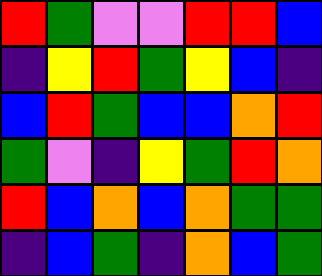[["red", "green", "violet", "violet", "red", "red", "blue"], ["indigo", "yellow", "red", "green", "yellow", "blue", "indigo"], ["blue", "red", "green", "blue", "blue", "orange", "red"], ["green", "violet", "indigo", "yellow", "green", "red", "orange"], ["red", "blue", "orange", "blue", "orange", "green", "green"], ["indigo", "blue", "green", "indigo", "orange", "blue", "green"]]